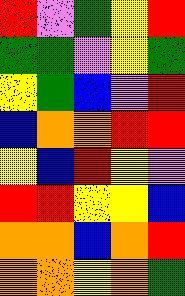[["red", "violet", "green", "yellow", "red"], ["green", "green", "violet", "yellow", "green"], ["yellow", "green", "blue", "violet", "red"], ["blue", "orange", "orange", "red", "red"], ["yellow", "blue", "red", "yellow", "violet"], ["red", "red", "yellow", "yellow", "blue"], ["orange", "orange", "blue", "orange", "red"], ["orange", "orange", "yellow", "orange", "green"]]